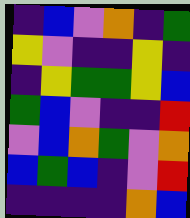[["indigo", "blue", "violet", "orange", "indigo", "green"], ["yellow", "violet", "indigo", "indigo", "yellow", "indigo"], ["indigo", "yellow", "green", "green", "yellow", "blue"], ["green", "blue", "violet", "indigo", "indigo", "red"], ["violet", "blue", "orange", "green", "violet", "orange"], ["blue", "green", "blue", "indigo", "violet", "red"], ["indigo", "indigo", "indigo", "indigo", "orange", "blue"]]